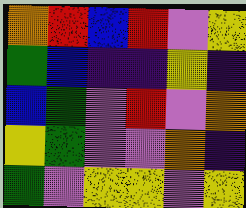[["orange", "red", "blue", "red", "violet", "yellow"], ["green", "blue", "indigo", "indigo", "yellow", "indigo"], ["blue", "green", "violet", "red", "violet", "orange"], ["yellow", "green", "violet", "violet", "orange", "indigo"], ["green", "violet", "yellow", "yellow", "violet", "yellow"]]